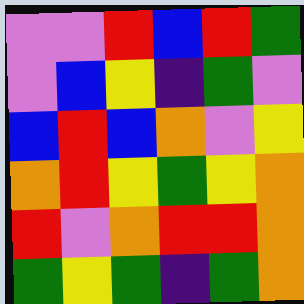[["violet", "violet", "red", "blue", "red", "green"], ["violet", "blue", "yellow", "indigo", "green", "violet"], ["blue", "red", "blue", "orange", "violet", "yellow"], ["orange", "red", "yellow", "green", "yellow", "orange"], ["red", "violet", "orange", "red", "red", "orange"], ["green", "yellow", "green", "indigo", "green", "orange"]]